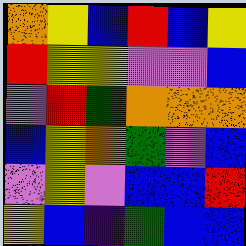[["orange", "yellow", "blue", "red", "blue", "yellow"], ["red", "yellow", "yellow", "violet", "violet", "blue"], ["violet", "red", "green", "orange", "orange", "orange"], ["blue", "yellow", "orange", "green", "violet", "blue"], ["violet", "yellow", "violet", "blue", "blue", "red"], ["yellow", "blue", "indigo", "green", "blue", "blue"]]